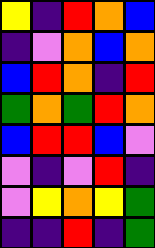[["yellow", "indigo", "red", "orange", "blue"], ["indigo", "violet", "orange", "blue", "orange"], ["blue", "red", "orange", "indigo", "red"], ["green", "orange", "green", "red", "orange"], ["blue", "red", "red", "blue", "violet"], ["violet", "indigo", "violet", "red", "indigo"], ["violet", "yellow", "orange", "yellow", "green"], ["indigo", "indigo", "red", "indigo", "green"]]